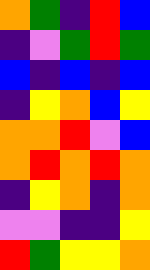[["orange", "green", "indigo", "red", "blue"], ["indigo", "violet", "green", "red", "green"], ["blue", "indigo", "blue", "indigo", "blue"], ["indigo", "yellow", "orange", "blue", "yellow"], ["orange", "orange", "red", "violet", "blue"], ["orange", "red", "orange", "red", "orange"], ["indigo", "yellow", "orange", "indigo", "orange"], ["violet", "violet", "indigo", "indigo", "yellow"], ["red", "green", "yellow", "yellow", "orange"]]